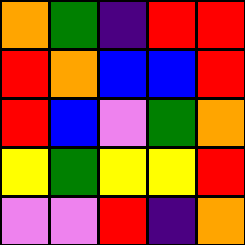[["orange", "green", "indigo", "red", "red"], ["red", "orange", "blue", "blue", "red"], ["red", "blue", "violet", "green", "orange"], ["yellow", "green", "yellow", "yellow", "red"], ["violet", "violet", "red", "indigo", "orange"]]